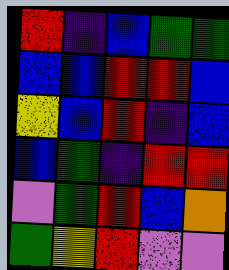[["red", "indigo", "blue", "green", "green"], ["blue", "blue", "red", "red", "blue"], ["yellow", "blue", "red", "indigo", "blue"], ["blue", "green", "indigo", "red", "red"], ["violet", "green", "red", "blue", "orange"], ["green", "yellow", "red", "violet", "violet"]]